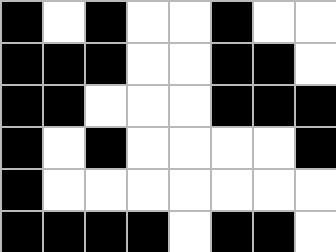[["black", "white", "black", "white", "white", "black", "white", "white"], ["black", "black", "black", "white", "white", "black", "black", "white"], ["black", "black", "white", "white", "white", "black", "black", "black"], ["black", "white", "black", "white", "white", "white", "white", "black"], ["black", "white", "white", "white", "white", "white", "white", "white"], ["black", "black", "black", "black", "white", "black", "black", "white"]]